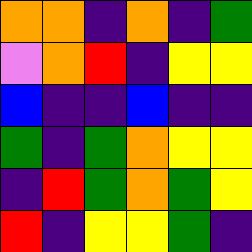[["orange", "orange", "indigo", "orange", "indigo", "green"], ["violet", "orange", "red", "indigo", "yellow", "yellow"], ["blue", "indigo", "indigo", "blue", "indigo", "indigo"], ["green", "indigo", "green", "orange", "yellow", "yellow"], ["indigo", "red", "green", "orange", "green", "yellow"], ["red", "indigo", "yellow", "yellow", "green", "indigo"]]